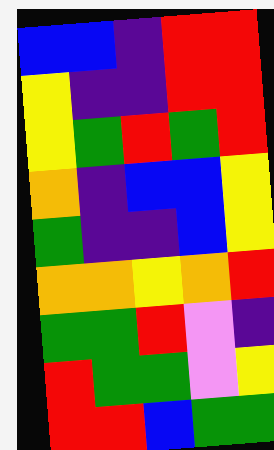[["blue", "blue", "indigo", "red", "red"], ["yellow", "indigo", "indigo", "red", "red"], ["yellow", "green", "red", "green", "red"], ["orange", "indigo", "blue", "blue", "yellow"], ["green", "indigo", "indigo", "blue", "yellow"], ["orange", "orange", "yellow", "orange", "red"], ["green", "green", "red", "violet", "indigo"], ["red", "green", "green", "violet", "yellow"], ["red", "red", "blue", "green", "green"]]